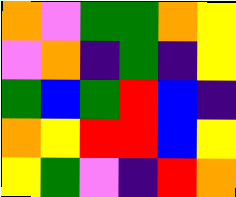[["orange", "violet", "green", "green", "orange", "yellow"], ["violet", "orange", "indigo", "green", "indigo", "yellow"], ["green", "blue", "green", "red", "blue", "indigo"], ["orange", "yellow", "red", "red", "blue", "yellow"], ["yellow", "green", "violet", "indigo", "red", "orange"]]